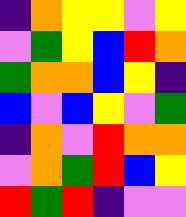[["indigo", "orange", "yellow", "yellow", "violet", "yellow"], ["violet", "green", "yellow", "blue", "red", "orange"], ["green", "orange", "orange", "blue", "yellow", "indigo"], ["blue", "violet", "blue", "yellow", "violet", "green"], ["indigo", "orange", "violet", "red", "orange", "orange"], ["violet", "orange", "green", "red", "blue", "yellow"], ["red", "green", "red", "indigo", "violet", "violet"]]